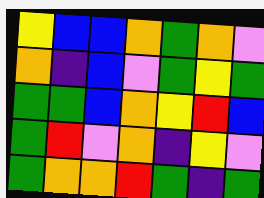[["yellow", "blue", "blue", "orange", "green", "orange", "violet"], ["orange", "indigo", "blue", "violet", "green", "yellow", "green"], ["green", "green", "blue", "orange", "yellow", "red", "blue"], ["green", "red", "violet", "orange", "indigo", "yellow", "violet"], ["green", "orange", "orange", "red", "green", "indigo", "green"]]